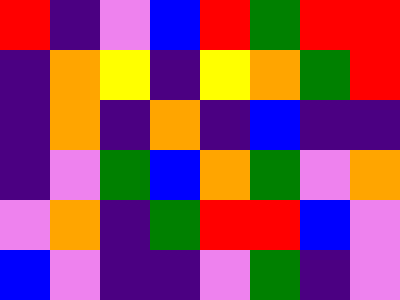[["red", "indigo", "violet", "blue", "red", "green", "red", "red"], ["indigo", "orange", "yellow", "indigo", "yellow", "orange", "green", "red"], ["indigo", "orange", "indigo", "orange", "indigo", "blue", "indigo", "indigo"], ["indigo", "violet", "green", "blue", "orange", "green", "violet", "orange"], ["violet", "orange", "indigo", "green", "red", "red", "blue", "violet"], ["blue", "violet", "indigo", "indigo", "violet", "green", "indigo", "violet"]]